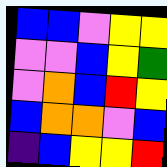[["blue", "blue", "violet", "yellow", "yellow"], ["violet", "violet", "blue", "yellow", "green"], ["violet", "orange", "blue", "red", "yellow"], ["blue", "orange", "orange", "violet", "blue"], ["indigo", "blue", "yellow", "yellow", "red"]]